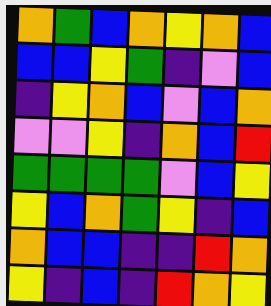[["orange", "green", "blue", "orange", "yellow", "orange", "blue"], ["blue", "blue", "yellow", "green", "indigo", "violet", "blue"], ["indigo", "yellow", "orange", "blue", "violet", "blue", "orange"], ["violet", "violet", "yellow", "indigo", "orange", "blue", "red"], ["green", "green", "green", "green", "violet", "blue", "yellow"], ["yellow", "blue", "orange", "green", "yellow", "indigo", "blue"], ["orange", "blue", "blue", "indigo", "indigo", "red", "orange"], ["yellow", "indigo", "blue", "indigo", "red", "orange", "yellow"]]